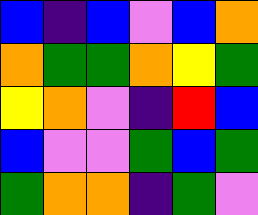[["blue", "indigo", "blue", "violet", "blue", "orange"], ["orange", "green", "green", "orange", "yellow", "green"], ["yellow", "orange", "violet", "indigo", "red", "blue"], ["blue", "violet", "violet", "green", "blue", "green"], ["green", "orange", "orange", "indigo", "green", "violet"]]